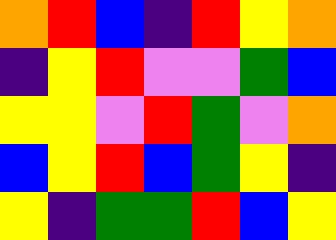[["orange", "red", "blue", "indigo", "red", "yellow", "orange"], ["indigo", "yellow", "red", "violet", "violet", "green", "blue"], ["yellow", "yellow", "violet", "red", "green", "violet", "orange"], ["blue", "yellow", "red", "blue", "green", "yellow", "indigo"], ["yellow", "indigo", "green", "green", "red", "blue", "yellow"]]